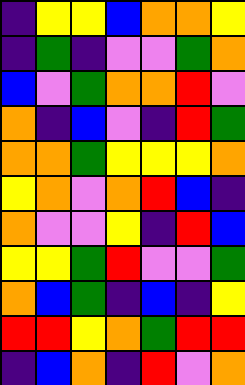[["indigo", "yellow", "yellow", "blue", "orange", "orange", "yellow"], ["indigo", "green", "indigo", "violet", "violet", "green", "orange"], ["blue", "violet", "green", "orange", "orange", "red", "violet"], ["orange", "indigo", "blue", "violet", "indigo", "red", "green"], ["orange", "orange", "green", "yellow", "yellow", "yellow", "orange"], ["yellow", "orange", "violet", "orange", "red", "blue", "indigo"], ["orange", "violet", "violet", "yellow", "indigo", "red", "blue"], ["yellow", "yellow", "green", "red", "violet", "violet", "green"], ["orange", "blue", "green", "indigo", "blue", "indigo", "yellow"], ["red", "red", "yellow", "orange", "green", "red", "red"], ["indigo", "blue", "orange", "indigo", "red", "violet", "orange"]]